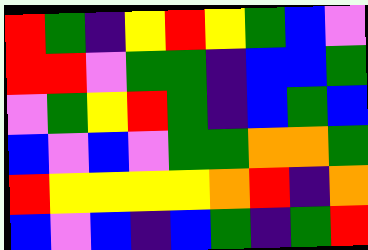[["red", "green", "indigo", "yellow", "red", "yellow", "green", "blue", "violet"], ["red", "red", "violet", "green", "green", "indigo", "blue", "blue", "green"], ["violet", "green", "yellow", "red", "green", "indigo", "blue", "green", "blue"], ["blue", "violet", "blue", "violet", "green", "green", "orange", "orange", "green"], ["red", "yellow", "yellow", "yellow", "yellow", "orange", "red", "indigo", "orange"], ["blue", "violet", "blue", "indigo", "blue", "green", "indigo", "green", "red"]]